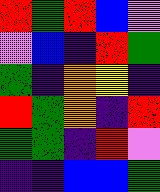[["red", "green", "red", "blue", "violet"], ["violet", "blue", "indigo", "red", "green"], ["green", "indigo", "orange", "yellow", "indigo"], ["red", "green", "orange", "indigo", "red"], ["green", "green", "indigo", "red", "violet"], ["indigo", "indigo", "blue", "blue", "green"]]